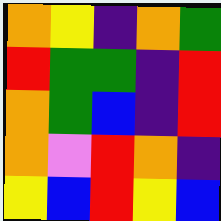[["orange", "yellow", "indigo", "orange", "green"], ["red", "green", "green", "indigo", "red"], ["orange", "green", "blue", "indigo", "red"], ["orange", "violet", "red", "orange", "indigo"], ["yellow", "blue", "red", "yellow", "blue"]]